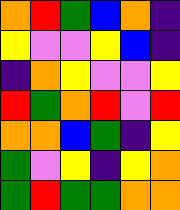[["orange", "red", "green", "blue", "orange", "indigo"], ["yellow", "violet", "violet", "yellow", "blue", "indigo"], ["indigo", "orange", "yellow", "violet", "violet", "yellow"], ["red", "green", "orange", "red", "violet", "red"], ["orange", "orange", "blue", "green", "indigo", "yellow"], ["green", "violet", "yellow", "indigo", "yellow", "orange"], ["green", "red", "green", "green", "orange", "orange"]]